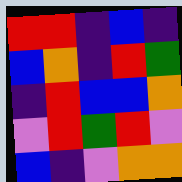[["red", "red", "indigo", "blue", "indigo"], ["blue", "orange", "indigo", "red", "green"], ["indigo", "red", "blue", "blue", "orange"], ["violet", "red", "green", "red", "violet"], ["blue", "indigo", "violet", "orange", "orange"]]